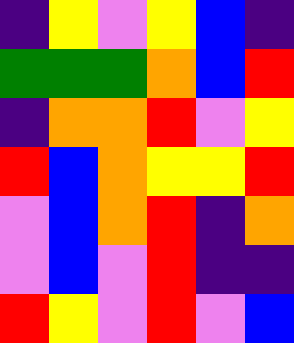[["indigo", "yellow", "violet", "yellow", "blue", "indigo"], ["green", "green", "green", "orange", "blue", "red"], ["indigo", "orange", "orange", "red", "violet", "yellow"], ["red", "blue", "orange", "yellow", "yellow", "red"], ["violet", "blue", "orange", "red", "indigo", "orange"], ["violet", "blue", "violet", "red", "indigo", "indigo"], ["red", "yellow", "violet", "red", "violet", "blue"]]